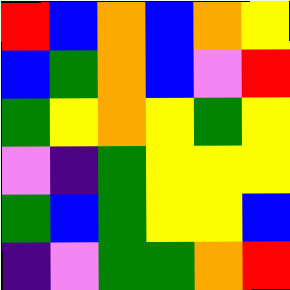[["red", "blue", "orange", "blue", "orange", "yellow"], ["blue", "green", "orange", "blue", "violet", "red"], ["green", "yellow", "orange", "yellow", "green", "yellow"], ["violet", "indigo", "green", "yellow", "yellow", "yellow"], ["green", "blue", "green", "yellow", "yellow", "blue"], ["indigo", "violet", "green", "green", "orange", "red"]]